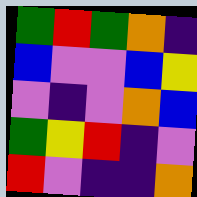[["green", "red", "green", "orange", "indigo"], ["blue", "violet", "violet", "blue", "yellow"], ["violet", "indigo", "violet", "orange", "blue"], ["green", "yellow", "red", "indigo", "violet"], ["red", "violet", "indigo", "indigo", "orange"]]